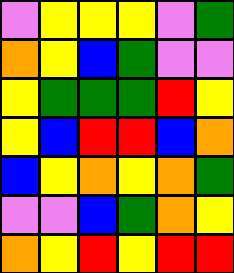[["violet", "yellow", "yellow", "yellow", "violet", "green"], ["orange", "yellow", "blue", "green", "violet", "violet"], ["yellow", "green", "green", "green", "red", "yellow"], ["yellow", "blue", "red", "red", "blue", "orange"], ["blue", "yellow", "orange", "yellow", "orange", "green"], ["violet", "violet", "blue", "green", "orange", "yellow"], ["orange", "yellow", "red", "yellow", "red", "red"]]